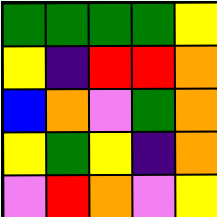[["green", "green", "green", "green", "yellow"], ["yellow", "indigo", "red", "red", "orange"], ["blue", "orange", "violet", "green", "orange"], ["yellow", "green", "yellow", "indigo", "orange"], ["violet", "red", "orange", "violet", "yellow"]]